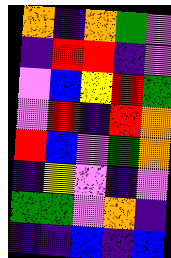[["orange", "indigo", "orange", "green", "violet"], ["indigo", "red", "red", "indigo", "violet"], ["violet", "blue", "yellow", "red", "green"], ["violet", "red", "indigo", "red", "orange"], ["red", "blue", "violet", "green", "orange"], ["indigo", "yellow", "violet", "indigo", "violet"], ["green", "green", "violet", "orange", "indigo"], ["indigo", "indigo", "blue", "indigo", "blue"]]